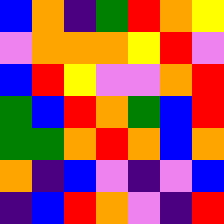[["blue", "orange", "indigo", "green", "red", "orange", "yellow"], ["violet", "orange", "orange", "orange", "yellow", "red", "violet"], ["blue", "red", "yellow", "violet", "violet", "orange", "red"], ["green", "blue", "red", "orange", "green", "blue", "red"], ["green", "green", "orange", "red", "orange", "blue", "orange"], ["orange", "indigo", "blue", "violet", "indigo", "violet", "blue"], ["indigo", "blue", "red", "orange", "violet", "indigo", "red"]]